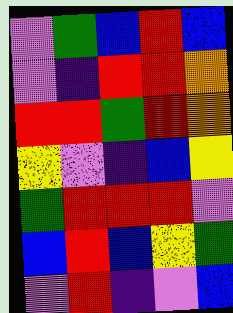[["violet", "green", "blue", "red", "blue"], ["violet", "indigo", "red", "red", "orange"], ["red", "red", "green", "red", "orange"], ["yellow", "violet", "indigo", "blue", "yellow"], ["green", "red", "red", "red", "violet"], ["blue", "red", "blue", "yellow", "green"], ["violet", "red", "indigo", "violet", "blue"]]